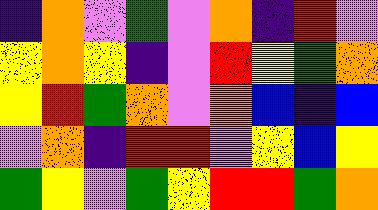[["indigo", "orange", "violet", "green", "violet", "orange", "indigo", "red", "violet"], ["yellow", "orange", "yellow", "indigo", "violet", "red", "yellow", "green", "orange"], ["yellow", "red", "green", "orange", "violet", "orange", "blue", "indigo", "blue"], ["violet", "orange", "indigo", "red", "red", "violet", "yellow", "blue", "yellow"], ["green", "yellow", "violet", "green", "yellow", "red", "red", "green", "orange"]]